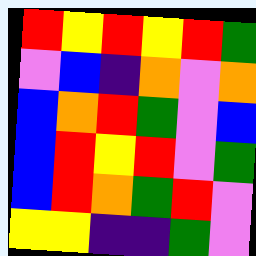[["red", "yellow", "red", "yellow", "red", "green"], ["violet", "blue", "indigo", "orange", "violet", "orange"], ["blue", "orange", "red", "green", "violet", "blue"], ["blue", "red", "yellow", "red", "violet", "green"], ["blue", "red", "orange", "green", "red", "violet"], ["yellow", "yellow", "indigo", "indigo", "green", "violet"]]